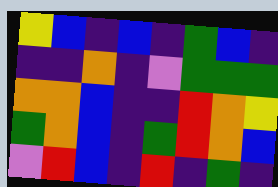[["yellow", "blue", "indigo", "blue", "indigo", "green", "blue", "indigo"], ["indigo", "indigo", "orange", "indigo", "violet", "green", "green", "green"], ["orange", "orange", "blue", "indigo", "indigo", "red", "orange", "yellow"], ["green", "orange", "blue", "indigo", "green", "red", "orange", "blue"], ["violet", "red", "blue", "indigo", "red", "indigo", "green", "indigo"]]